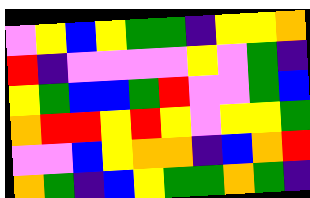[["violet", "yellow", "blue", "yellow", "green", "green", "indigo", "yellow", "yellow", "orange"], ["red", "indigo", "violet", "violet", "violet", "violet", "yellow", "violet", "green", "indigo"], ["yellow", "green", "blue", "blue", "green", "red", "violet", "violet", "green", "blue"], ["orange", "red", "red", "yellow", "red", "yellow", "violet", "yellow", "yellow", "green"], ["violet", "violet", "blue", "yellow", "orange", "orange", "indigo", "blue", "orange", "red"], ["orange", "green", "indigo", "blue", "yellow", "green", "green", "orange", "green", "indigo"]]